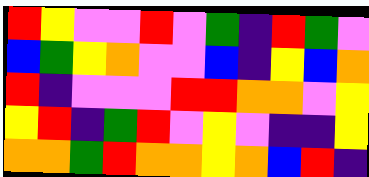[["red", "yellow", "violet", "violet", "red", "violet", "green", "indigo", "red", "green", "violet"], ["blue", "green", "yellow", "orange", "violet", "violet", "blue", "indigo", "yellow", "blue", "orange"], ["red", "indigo", "violet", "violet", "violet", "red", "red", "orange", "orange", "violet", "yellow"], ["yellow", "red", "indigo", "green", "red", "violet", "yellow", "violet", "indigo", "indigo", "yellow"], ["orange", "orange", "green", "red", "orange", "orange", "yellow", "orange", "blue", "red", "indigo"]]